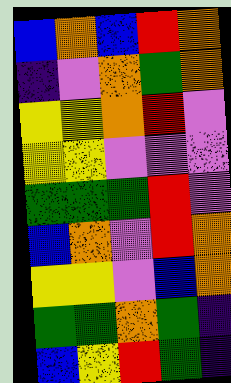[["blue", "orange", "blue", "red", "orange"], ["indigo", "violet", "orange", "green", "orange"], ["yellow", "yellow", "orange", "red", "violet"], ["yellow", "yellow", "violet", "violet", "violet"], ["green", "green", "green", "red", "violet"], ["blue", "orange", "violet", "red", "orange"], ["yellow", "yellow", "violet", "blue", "orange"], ["green", "green", "orange", "green", "indigo"], ["blue", "yellow", "red", "green", "indigo"]]